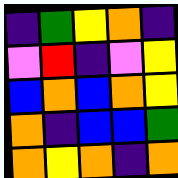[["indigo", "green", "yellow", "orange", "indigo"], ["violet", "red", "indigo", "violet", "yellow"], ["blue", "orange", "blue", "orange", "yellow"], ["orange", "indigo", "blue", "blue", "green"], ["orange", "yellow", "orange", "indigo", "orange"]]